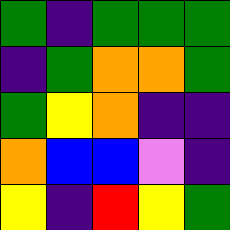[["green", "indigo", "green", "green", "green"], ["indigo", "green", "orange", "orange", "green"], ["green", "yellow", "orange", "indigo", "indigo"], ["orange", "blue", "blue", "violet", "indigo"], ["yellow", "indigo", "red", "yellow", "green"]]